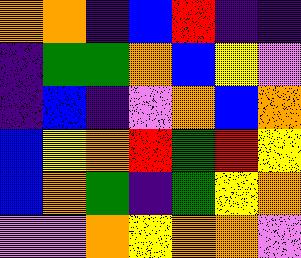[["orange", "orange", "indigo", "blue", "red", "indigo", "indigo"], ["indigo", "green", "green", "orange", "blue", "yellow", "violet"], ["indigo", "blue", "indigo", "violet", "orange", "blue", "orange"], ["blue", "yellow", "orange", "red", "green", "red", "yellow"], ["blue", "orange", "green", "indigo", "green", "yellow", "orange"], ["violet", "violet", "orange", "yellow", "orange", "orange", "violet"]]